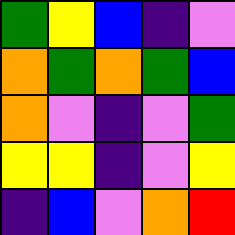[["green", "yellow", "blue", "indigo", "violet"], ["orange", "green", "orange", "green", "blue"], ["orange", "violet", "indigo", "violet", "green"], ["yellow", "yellow", "indigo", "violet", "yellow"], ["indigo", "blue", "violet", "orange", "red"]]